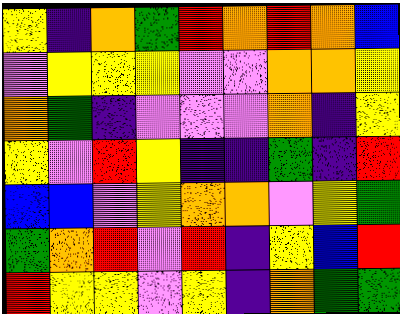[["yellow", "indigo", "orange", "green", "red", "orange", "red", "orange", "blue"], ["violet", "yellow", "yellow", "yellow", "violet", "violet", "orange", "orange", "yellow"], ["orange", "green", "indigo", "violet", "violet", "violet", "orange", "indigo", "yellow"], ["yellow", "violet", "red", "yellow", "indigo", "indigo", "green", "indigo", "red"], ["blue", "blue", "violet", "yellow", "orange", "orange", "violet", "yellow", "green"], ["green", "orange", "red", "violet", "red", "indigo", "yellow", "blue", "red"], ["red", "yellow", "yellow", "violet", "yellow", "indigo", "orange", "green", "green"]]